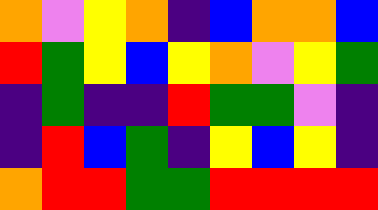[["orange", "violet", "yellow", "orange", "indigo", "blue", "orange", "orange", "blue"], ["red", "green", "yellow", "blue", "yellow", "orange", "violet", "yellow", "green"], ["indigo", "green", "indigo", "indigo", "red", "green", "green", "violet", "indigo"], ["indigo", "red", "blue", "green", "indigo", "yellow", "blue", "yellow", "indigo"], ["orange", "red", "red", "green", "green", "red", "red", "red", "red"]]